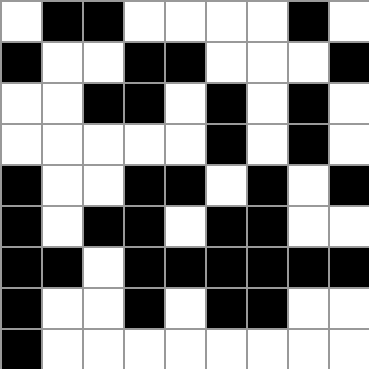[["white", "black", "black", "white", "white", "white", "white", "black", "white"], ["black", "white", "white", "black", "black", "white", "white", "white", "black"], ["white", "white", "black", "black", "white", "black", "white", "black", "white"], ["white", "white", "white", "white", "white", "black", "white", "black", "white"], ["black", "white", "white", "black", "black", "white", "black", "white", "black"], ["black", "white", "black", "black", "white", "black", "black", "white", "white"], ["black", "black", "white", "black", "black", "black", "black", "black", "black"], ["black", "white", "white", "black", "white", "black", "black", "white", "white"], ["black", "white", "white", "white", "white", "white", "white", "white", "white"]]